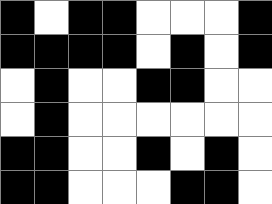[["black", "white", "black", "black", "white", "white", "white", "black"], ["black", "black", "black", "black", "white", "black", "white", "black"], ["white", "black", "white", "white", "black", "black", "white", "white"], ["white", "black", "white", "white", "white", "white", "white", "white"], ["black", "black", "white", "white", "black", "white", "black", "white"], ["black", "black", "white", "white", "white", "black", "black", "white"]]